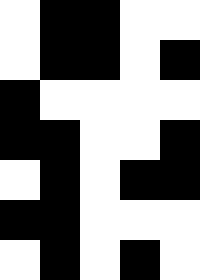[["white", "black", "black", "white", "white"], ["white", "black", "black", "white", "black"], ["black", "white", "white", "white", "white"], ["black", "black", "white", "white", "black"], ["white", "black", "white", "black", "black"], ["black", "black", "white", "white", "white"], ["white", "black", "white", "black", "white"]]